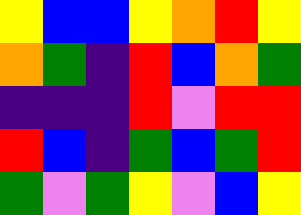[["yellow", "blue", "blue", "yellow", "orange", "red", "yellow"], ["orange", "green", "indigo", "red", "blue", "orange", "green"], ["indigo", "indigo", "indigo", "red", "violet", "red", "red"], ["red", "blue", "indigo", "green", "blue", "green", "red"], ["green", "violet", "green", "yellow", "violet", "blue", "yellow"]]